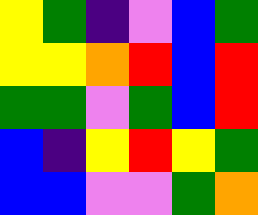[["yellow", "green", "indigo", "violet", "blue", "green"], ["yellow", "yellow", "orange", "red", "blue", "red"], ["green", "green", "violet", "green", "blue", "red"], ["blue", "indigo", "yellow", "red", "yellow", "green"], ["blue", "blue", "violet", "violet", "green", "orange"]]